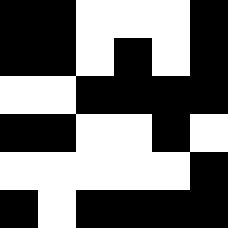[["black", "black", "white", "white", "white", "black"], ["black", "black", "white", "black", "white", "black"], ["white", "white", "black", "black", "black", "black"], ["black", "black", "white", "white", "black", "white"], ["white", "white", "white", "white", "white", "black"], ["black", "white", "black", "black", "black", "black"]]